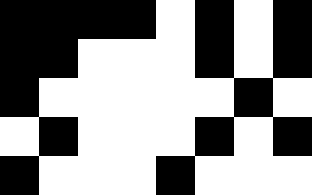[["black", "black", "black", "black", "white", "black", "white", "black"], ["black", "black", "white", "white", "white", "black", "white", "black"], ["black", "white", "white", "white", "white", "white", "black", "white"], ["white", "black", "white", "white", "white", "black", "white", "black"], ["black", "white", "white", "white", "black", "white", "white", "white"]]